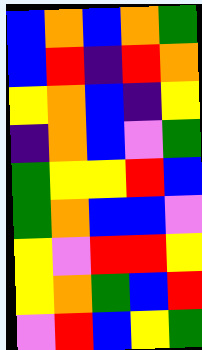[["blue", "orange", "blue", "orange", "green"], ["blue", "red", "indigo", "red", "orange"], ["yellow", "orange", "blue", "indigo", "yellow"], ["indigo", "orange", "blue", "violet", "green"], ["green", "yellow", "yellow", "red", "blue"], ["green", "orange", "blue", "blue", "violet"], ["yellow", "violet", "red", "red", "yellow"], ["yellow", "orange", "green", "blue", "red"], ["violet", "red", "blue", "yellow", "green"]]